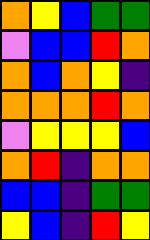[["orange", "yellow", "blue", "green", "green"], ["violet", "blue", "blue", "red", "orange"], ["orange", "blue", "orange", "yellow", "indigo"], ["orange", "orange", "orange", "red", "orange"], ["violet", "yellow", "yellow", "yellow", "blue"], ["orange", "red", "indigo", "orange", "orange"], ["blue", "blue", "indigo", "green", "green"], ["yellow", "blue", "indigo", "red", "yellow"]]